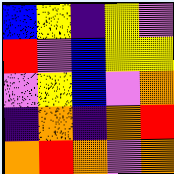[["blue", "yellow", "indigo", "yellow", "violet"], ["red", "violet", "blue", "yellow", "yellow"], ["violet", "yellow", "blue", "violet", "orange"], ["indigo", "orange", "indigo", "orange", "red"], ["orange", "red", "orange", "violet", "orange"]]